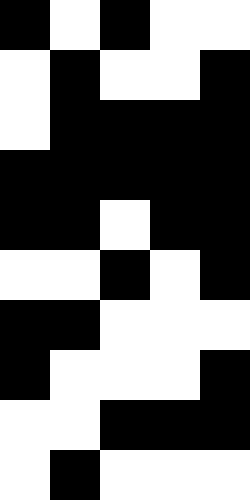[["black", "white", "black", "white", "white"], ["white", "black", "white", "white", "black"], ["white", "black", "black", "black", "black"], ["black", "black", "black", "black", "black"], ["black", "black", "white", "black", "black"], ["white", "white", "black", "white", "black"], ["black", "black", "white", "white", "white"], ["black", "white", "white", "white", "black"], ["white", "white", "black", "black", "black"], ["white", "black", "white", "white", "white"]]